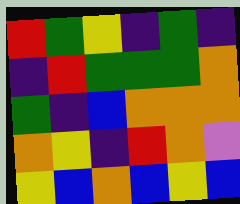[["red", "green", "yellow", "indigo", "green", "indigo"], ["indigo", "red", "green", "green", "green", "orange"], ["green", "indigo", "blue", "orange", "orange", "orange"], ["orange", "yellow", "indigo", "red", "orange", "violet"], ["yellow", "blue", "orange", "blue", "yellow", "blue"]]